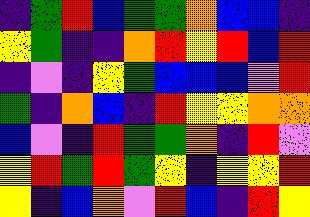[["indigo", "green", "red", "blue", "green", "green", "orange", "blue", "blue", "indigo"], ["yellow", "green", "indigo", "indigo", "orange", "red", "yellow", "red", "blue", "red"], ["indigo", "violet", "indigo", "yellow", "green", "blue", "blue", "blue", "violet", "red"], ["green", "indigo", "orange", "blue", "indigo", "red", "yellow", "yellow", "orange", "orange"], ["blue", "violet", "indigo", "red", "green", "green", "orange", "indigo", "red", "violet"], ["yellow", "red", "green", "red", "green", "yellow", "indigo", "yellow", "yellow", "red"], ["yellow", "indigo", "blue", "orange", "violet", "red", "blue", "indigo", "red", "yellow"]]